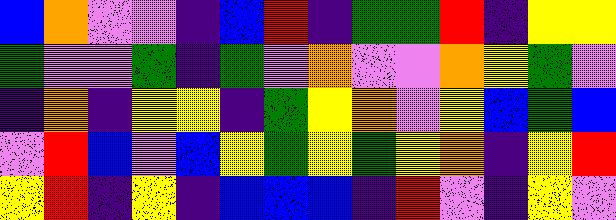[["blue", "orange", "violet", "violet", "indigo", "blue", "red", "indigo", "green", "green", "red", "indigo", "yellow", "yellow"], ["green", "violet", "violet", "green", "indigo", "green", "violet", "orange", "violet", "violet", "orange", "yellow", "green", "violet"], ["indigo", "orange", "indigo", "yellow", "yellow", "indigo", "green", "yellow", "orange", "violet", "yellow", "blue", "green", "blue"], ["violet", "red", "blue", "violet", "blue", "yellow", "green", "yellow", "green", "yellow", "orange", "indigo", "yellow", "red"], ["yellow", "red", "indigo", "yellow", "indigo", "blue", "blue", "blue", "indigo", "red", "violet", "indigo", "yellow", "violet"]]